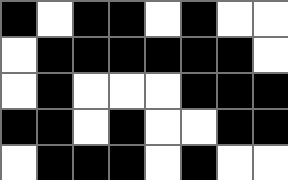[["black", "white", "black", "black", "white", "black", "white", "white"], ["white", "black", "black", "black", "black", "black", "black", "white"], ["white", "black", "white", "white", "white", "black", "black", "black"], ["black", "black", "white", "black", "white", "white", "black", "black"], ["white", "black", "black", "black", "white", "black", "white", "white"]]